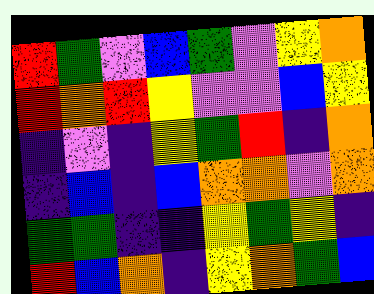[["red", "green", "violet", "blue", "green", "violet", "yellow", "orange"], ["red", "orange", "red", "yellow", "violet", "violet", "blue", "yellow"], ["indigo", "violet", "indigo", "yellow", "green", "red", "indigo", "orange"], ["indigo", "blue", "indigo", "blue", "orange", "orange", "violet", "orange"], ["green", "green", "indigo", "indigo", "yellow", "green", "yellow", "indigo"], ["red", "blue", "orange", "indigo", "yellow", "orange", "green", "blue"]]